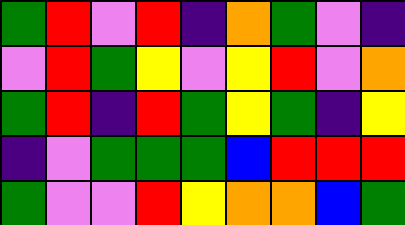[["green", "red", "violet", "red", "indigo", "orange", "green", "violet", "indigo"], ["violet", "red", "green", "yellow", "violet", "yellow", "red", "violet", "orange"], ["green", "red", "indigo", "red", "green", "yellow", "green", "indigo", "yellow"], ["indigo", "violet", "green", "green", "green", "blue", "red", "red", "red"], ["green", "violet", "violet", "red", "yellow", "orange", "orange", "blue", "green"]]